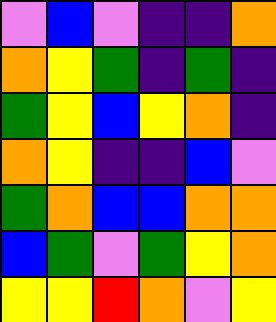[["violet", "blue", "violet", "indigo", "indigo", "orange"], ["orange", "yellow", "green", "indigo", "green", "indigo"], ["green", "yellow", "blue", "yellow", "orange", "indigo"], ["orange", "yellow", "indigo", "indigo", "blue", "violet"], ["green", "orange", "blue", "blue", "orange", "orange"], ["blue", "green", "violet", "green", "yellow", "orange"], ["yellow", "yellow", "red", "orange", "violet", "yellow"]]